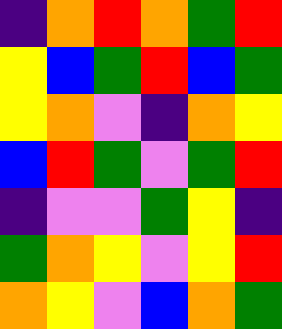[["indigo", "orange", "red", "orange", "green", "red"], ["yellow", "blue", "green", "red", "blue", "green"], ["yellow", "orange", "violet", "indigo", "orange", "yellow"], ["blue", "red", "green", "violet", "green", "red"], ["indigo", "violet", "violet", "green", "yellow", "indigo"], ["green", "orange", "yellow", "violet", "yellow", "red"], ["orange", "yellow", "violet", "blue", "orange", "green"]]